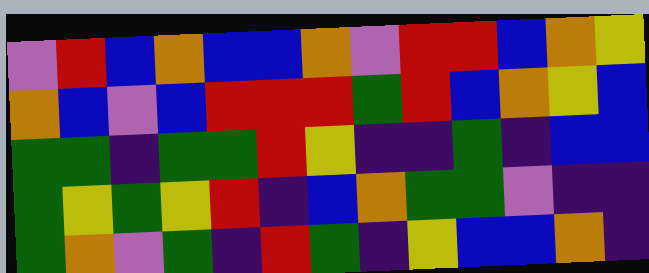[["violet", "red", "blue", "orange", "blue", "blue", "orange", "violet", "red", "red", "blue", "orange", "yellow"], ["orange", "blue", "violet", "blue", "red", "red", "red", "green", "red", "blue", "orange", "yellow", "blue"], ["green", "green", "indigo", "green", "green", "red", "yellow", "indigo", "indigo", "green", "indigo", "blue", "blue"], ["green", "yellow", "green", "yellow", "red", "indigo", "blue", "orange", "green", "green", "violet", "indigo", "indigo"], ["green", "orange", "violet", "green", "indigo", "red", "green", "indigo", "yellow", "blue", "blue", "orange", "indigo"]]